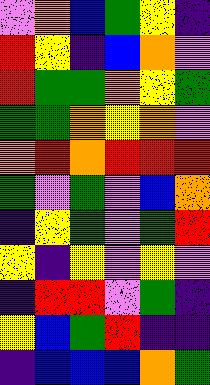[["violet", "orange", "blue", "green", "yellow", "indigo"], ["red", "yellow", "indigo", "blue", "orange", "violet"], ["red", "green", "green", "orange", "yellow", "green"], ["green", "green", "orange", "yellow", "orange", "violet"], ["orange", "red", "orange", "red", "red", "red"], ["green", "violet", "green", "violet", "blue", "orange"], ["indigo", "yellow", "green", "violet", "green", "red"], ["yellow", "indigo", "yellow", "violet", "yellow", "violet"], ["indigo", "red", "red", "violet", "green", "indigo"], ["yellow", "blue", "green", "red", "indigo", "indigo"], ["indigo", "blue", "blue", "blue", "orange", "green"]]